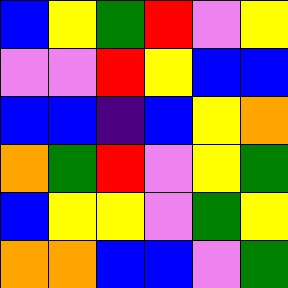[["blue", "yellow", "green", "red", "violet", "yellow"], ["violet", "violet", "red", "yellow", "blue", "blue"], ["blue", "blue", "indigo", "blue", "yellow", "orange"], ["orange", "green", "red", "violet", "yellow", "green"], ["blue", "yellow", "yellow", "violet", "green", "yellow"], ["orange", "orange", "blue", "blue", "violet", "green"]]